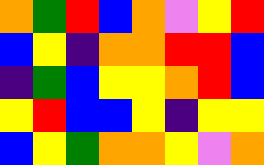[["orange", "green", "red", "blue", "orange", "violet", "yellow", "red"], ["blue", "yellow", "indigo", "orange", "orange", "red", "red", "blue"], ["indigo", "green", "blue", "yellow", "yellow", "orange", "red", "blue"], ["yellow", "red", "blue", "blue", "yellow", "indigo", "yellow", "yellow"], ["blue", "yellow", "green", "orange", "orange", "yellow", "violet", "orange"]]